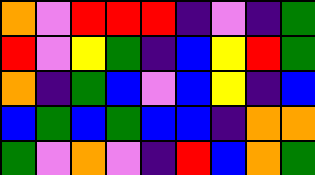[["orange", "violet", "red", "red", "red", "indigo", "violet", "indigo", "green"], ["red", "violet", "yellow", "green", "indigo", "blue", "yellow", "red", "green"], ["orange", "indigo", "green", "blue", "violet", "blue", "yellow", "indigo", "blue"], ["blue", "green", "blue", "green", "blue", "blue", "indigo", "orange", "orange"], ["green", "violet", "orange", "violet", "indigo", "red", "blue", "orange", "green"]]